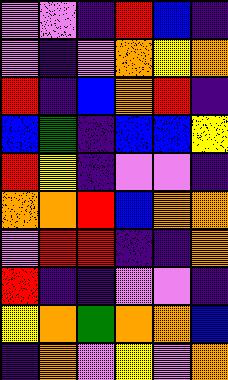[["violet", "violet", "indigo", "red", "blue", "indigo"], ["violet", "indigo", "violet", "orange", "yellow", "orange"], ["red", "indigo", "blue", "orange", "red", "indigo"], ["blue", "green", "indigo", "blue", "blue", "yellow"], ["red", "yellow", "indigo", "violet", "violet", "indigo"], ["orange", "orange", "red", "blue", "orange", "orange"], ["violet", "red", "red", "indigo", "indigo", "orange"], ["red", "indigo", "indigo", "violet", "violet", "indigo"], ["yellow", "orange", "green", "orange", "orange", "blue"], ["indigo", "orange", "violet", "yellow", "violet", "orange"]]